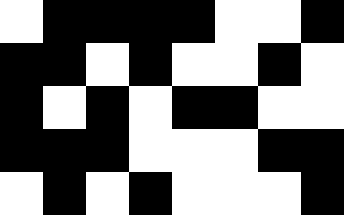[["white", "black", "black", "black", "black", "white", "white", "black"], ["black", "black", "white", "black", "white", "white", "black", "white"], ["black", "white", "black", "white", "black", "black", "white", "white"], ["black", "black", "black", "white", "white", "white", "black", "black"], ["white", "black", "white", "black", "white", "white", "white", "black"]]